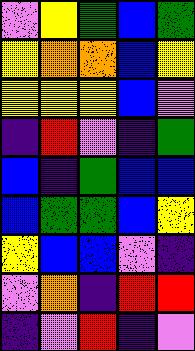[["violet", "yellow", "green", "blue", "green"], ["yellow", "orange", "orange", "blue", "yellow"], ["yellow", "yellow", "yellow", "blue", "violet"], ["indigo", "red", "violet", "indigo", "green"], ["blue", "indigo", "green", "blue", "blue"], ["blue", "green", "green", "blue", "yellow"], ["yellow", "blue", "blue", "violet", "indigo"], ["violet", "orange", "indigo", "red", "red"], ["indigo", "violet", "red", "indigo", "violet"]]